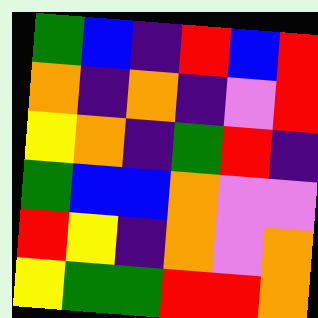[["green", "blue", "indigo", "red", "blue", "red"], ["orange", "indigo", "orange", "indigo", "violet", "red"], ["yellow", "orange", "indigo", "green", "red", "indigo"], ["green", "blue", "blue", "orange", "violet", "violet"], ["red", "yellow", "indigo", "orange", "violet", "orange"], ["yellow", "green", "green", "red", "red", "orange"]]